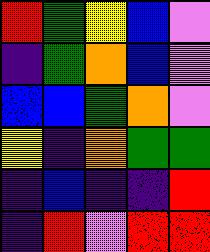[["red", "green", "yellow", "blue", "violet"], ["indigo", "green", "orange", "blue", "violet"], ["blue", "blue", "green", "orange", "violet"], ["yellow", "indigo", "orange", "green", "green"], ["indigo", "blue", "indigo", "indigo", "red"], ["indigo", "red", "violet", "red", "red"]]